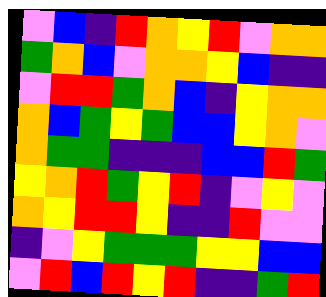[["violet", "blue", "indigo", "red", "orange", "yellow", "red", "violet", "orange", "orange"], ["green", "orange", "blue", "violet", "orange", "orange", "yellow", "blue", "indigo", "indigo"], ["violet", "red", "red", "green", "orange", "blue", "indigo", "yellow", "orange", "orange"], ["orange", "blue", "green", "yellow", "green", "blue", "blue", "yellow", "orange", "violet"], ["orange", "green", "green", "indigo", "indigo", "indigo", "blue", "blue", "red", "green"], ["yellow", "orange", "red", "green", "yellow", "red", "indigo", "violet", "yellow", "violet"], ["orange", "yellow", "red", "red", "yellow", "indigo", "indigo", "red", "violet", "violet"], ["indigo", "violet", "yellow", "green", "green", "green", "yellow", "yellow", "blue", "blue"], ["violet", "red", "blue", "red", "yellow", "red", "indigo", "indigo", "green", "red"]]